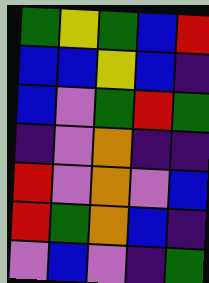[["green", "yellow", "green", "blue", "red"], ["blue", "blue", "yellow", "blue", "indigo"], ["blue", "violet", "green", "red", "green"], ["indigo", "violet", "orange", "indigo", "indigo"], ["red", "violet", "orange", "violet", "blue"], ["red", "green", "orange", "blue", "indigo"], ["violet", "blue", "violet", "indigo", "green"]]